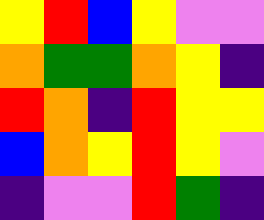[["yellow", "red", "blue", "yellow", "violet", "violet"], ["orange", "green", "green", "orange", "yellow", "indigo"], ["red", "orange", "indigo", "red", "yellow", "yellow"], ["blue", "orange", "yellow", "red", "yellow", "violet"], ["indigo", "violet", "violet", "red", "green", "indigo"]]